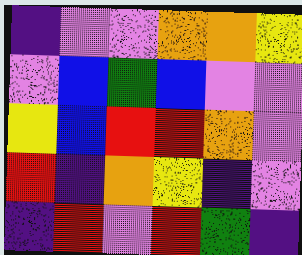[["indigo", "violet", "violet", "orange", "orange", "yellow"], ["violet", "blue", "green", "blue", "violet", "violet"], ["yellow", "blue", "red", "red", "orange", "violet"], ["red", "indigo", "orange", "yellow", "indigo", "violet"], ["indigo", "red", "violet", "red", "green", "indigo"]]